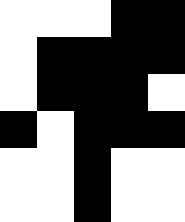[["white", "white", "white", "black", "black"], ["white", "black", "black", "black", "black"], ["white", "black", "black", "black", "white"], ["black", "white", "black", "black", "black"], ["white", "white", "black", "white", "white"], ["white", "white", "black", "white", "white"]]